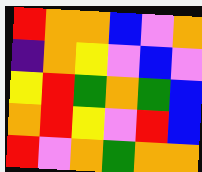[["red", "orange", "orange", "blue", "violet", "orange"], ["indigo", "orange", "yellow", "violet", "blue", "violet"], ["yellow", "red", "green", "orange", "green", "blue"], ["orange", "red", "yellow", "violet", "red", "blue"], ["red", "violet", "orange", "green", "orange", "orange"]]